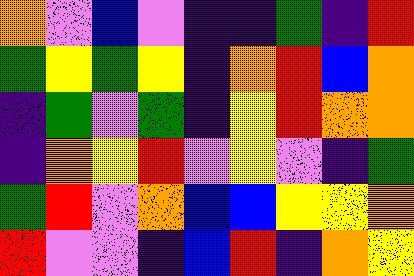[["orange", "violet", "blue", "violet", "indigo", "indigo", "green", "indigo", "red"], ["green", "yellow", "green", "yellow", "indigo", "orange", "red", "blue", "orange"], ["indigo", "green", "violet", "green", "indigo", "yellow", "red", "orange", "orange"], ["indigo", "orange", "yellow", "red", "violet", "yellow", "violet", "indigo", "green"], ["green", "red", "violet", "orange", "blue", "blue", "yellow", "yellow", "orange"], ["red", "violet", "violet", "indigo", "blue", "red", "indigo", "orange", "yellow"]]